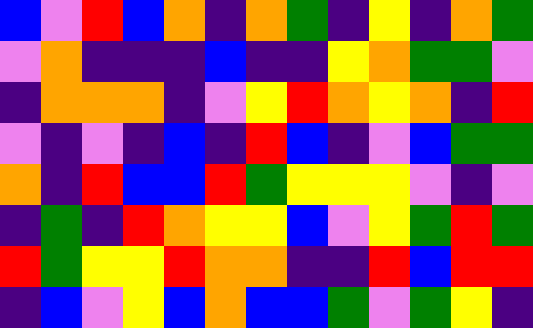[["blue", "violet", "red", "blue", "orange", "indigo", "orange", "green", "indigo", "yellow", "indigo", "orange", "green"], ["violet", "orange", "indigo", "indigo", "indigo", "blue", "indigo", "indigo", "yellow", "orange", "green", "green", "violet"], ["indigo", "orange", "orange", "orange", "indigo", "violet", "yellow", "red", "orange", "yellow", "orange", "indigo", "red"], ["violet", "indigo", "violet", "indigo", "blue", "indigo", "red", "blue", "indigo", "violet", "blue", "green", "green"], ["orange", "indigo", "red", "blue", "blue", "red", "green", "yellow", "yellow", "yellow", "violet", "indigo", "violet"], ["indigo", "green", "indigo", "red", "orange", "yellow", "yellow", "blue", "violet", "yellow", "green", "red", "green"], ["red", "green", "yellow", "yellow", "red", "orange", "orange", "indigo", "indigo", "red", "blue", "red", "red"], ["indigo", "blue", "violet", "yellow", "blue", "orange", "blue", "blue", "green", "violet", "green", "yellow", "indigo"]]